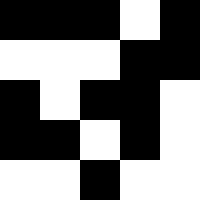[["black", "black", "black", "white", "black"], ["white", "white", "white", "black", "black"], ["black", "white", "black", "black", "white"], ["black", "black", "white", "black", "white"], ["white", "white", "black", "white", "white"]]